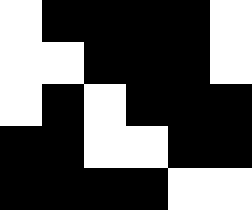[["white", "black", "black", "black", "black", "white"], ["white", "white", "black", "black", "black", "white"], ["white", "black", "white", "black", "black", "black"], ["black", "black", "white", "white", "black", "black"], ["black", "black", "black", "black", "white", "white"]]